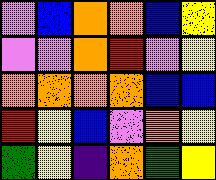[["violet", "blue", "orange", "orange", "blue", "yellow"], ["violet", "violet", "orange", "red", "violet", "yellow"], ["orange", "orange", "orange", "orange", "blue", "blue"], ["red", "yellow", "blue", "violet", "orange", "yellow"], ["green", "yellow", "indigo", "orange", "green", "yellow"]]